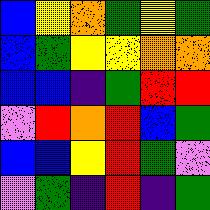[["blue", "yellow", "orange", "green", "yellow", "green"], ["blue", "green", "yellow", "yellow", "orange", "orange"], ["blue", "blue", "indigo", "green", "red", "red"], ["violet", "red", "orange", "red", "blue", "green"], ["blue", "blue", "yellow", "red", "green", "violet"], ["violet", "green", "indigo", "red", "indigo", "green"]]